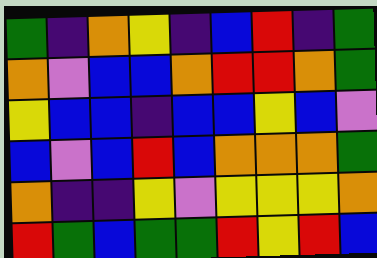[["green", "indigo", "orange", "yellow", "indigo", "blue", "red", "indigo", "green"], ["orange", "violet", "blue", "blue", "orange", "red", "red", "orange", "green"], ["yellow", "blue", "blue", "indigo", "blue", "blue", "yellow", "blue", "violet"], ["blue", "violet", "blue", "red", "blue", "orange", "orange", "orange", "green"], ["orange", "indigo", "indigo", "yellow", "violet", "yellow", "yellow", "yellow", "orange"], ["red", "green", "blue", "green", "green", "red", "yellow", "red", "blue"]]